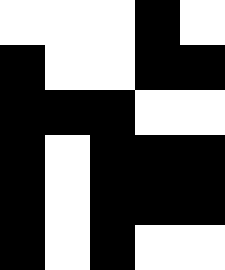[["white", "white", "white", "black", "white"], ["black", "white", "white", "black", "black"], ["black", "black", "black", "white", "white"], ["black", "white", "black", "black", "black"], ["black", "white", "black", "black", "black"], ["black", "white", "black", "white", "white"]]